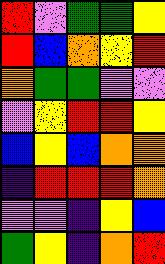[["red", "violet", "green", "green", "yellow"], ["red", "blue", "orange", "yellow", "red"], ["orange", "green", "green", "violet", "violet"], ["violet", "yellow", "red", "red", "yellow"], ["blue", "yellow", "blue", "orange", "orange"], ["indigo", "red", "red", "red", "orange"], ["violet", "violet", "indigo", "yellow", "blue"], ["green", "yellow", "indigo", "orange", "red"]]